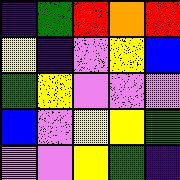[["indigo", "green", "red", "orange", "red"], ["yellow", "indigo", "violet", "yellow", "blue"], ["green", "yellow", "violet", "violet", "violet"], ["blue", "violet", "yellow", "yellow", "green"], ["violet", "violet", "yellow", "green", "indigo"]]